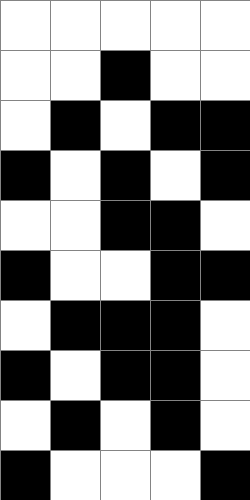[["white", "white", "white", "white", "white"], ["white", "white", "black", "white", "white"], ["white", "black", "white", "black", "black"], ["black", "white", "black", "white", "black"], ["white", "white", "black", "black", "white"], ["black", "white", "white", "black", "black"], ["white", "black", "black", "black", "white"], ["black", "white", "black", "black", "white"], ["white", "black", "white", "black", "white"], ["black", "white", "white", "white", "black"]]